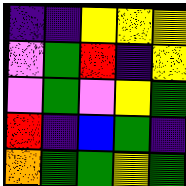[["indigo", "indigo", "yellow", "yellow", "yellow"], ["violet", "green", "red", "indigo", "yellow"], ["violet", "green", "violet", "yellow", "green"], ["red", "indigo", "blue", "green", "indigo"], ["orange", "green", "green", "yellow", "green"]]